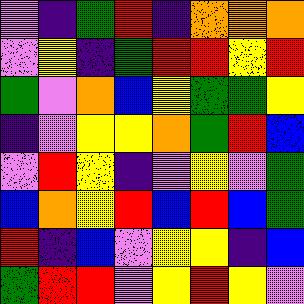[["violet", "indigo", "green", "red", "indigo", "orange", "orange", "orange"], ["violet", "yellow", "indigo", "green", "red", "red", "yellow", "red"], ["green", "violet", "orange", "blue", "yellow", "green", "green", "yellow"], ["indigo", "violet", "yellow", "yellow", "orange", "green", "red", "blue"], ["violet", "red", "yellow", "indigo", "violet", "yellow", "violet", "green"], ["blue", "orange", "yellow", "red", "blue", "red", "blue", "green"], ["red", "indigo", "blue", "violet", "yellow", "yellow", "indigo", "blue"], ["green", "red", "red", "violet", "yellow", "red", "yellow", "violet"]]